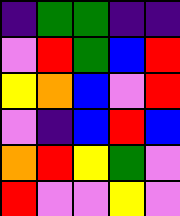[["indigo", "green", "green", "indigo", "indigo"], ["violet", "red", "green", "blue", "red"], ["yellow", "orange", "blue", "violet", "red"], ["violet", "indigo", "blue", "red", "blue"], ["orange", "red", "yellow", "green", "violet"], ["red", "violet", "violet", "yellow", "violet"]]